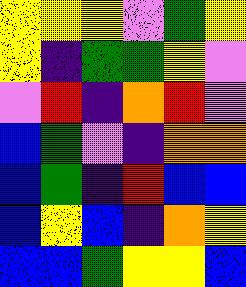[["yellow", "yellow", "yellow", "violet", "green", "yellow"], ["yellow", "indigo", "green", "green", "yellow", "violet"], ["violet", "red", "indigo", "orange", "red", "violet"], ["blue", "green", "violet", "indigo", "orange", "orange"], ["blue", "green", "indigo", "red", "blue", "blue"], ["blue", "yellow", "blue", "indigo", "orange", "yellow"], ["blue", "blue", "green", "yellow", "yellow", "blue"]]